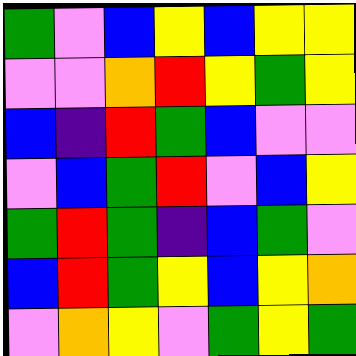[["green", "violet", "blue", "yellow", "blue", "yellow", "yellow"], ["violet", "violet", "orange", "red", "yellow", "green", "yellow"], ["blue", "indigo", "red", "green", "blue", "violet", "violet"], ["violet", "blue", "green", "red", "violet", "blue", "yellow"], ["green", "red", "green", "indigo", "blue", "green", "violet"], ["blue", "red", "green", "yellow", "blue", "yellow", "orange"], ["violet", "orange", "yellow", "violet", "green", "yellow", "green"]]